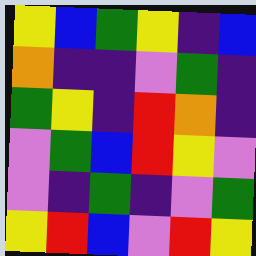[["yellow", "blue", "green", "yellow", "indigo", "blue"], ["orange", "indigo", "indigo", "violet", "green", "indigo"], ["green", "yellow", "indigo", "red", "orange", "indigo"], ["violet", "green", "blue", "red", "yellow", "violet"], ["violet", "indigo", "green", "indigo", "violet", "green"], ["yellow", "red", "blue", "violet", "red", "yellow"]]